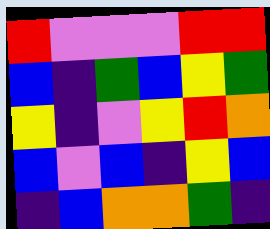[["red", "violet", "violet", "violet", "red", "red"], ["blue", "indigo", "green", "blue", "yellow", "green"], ["yellow", "indigo", "violet", "yellow", "red", "orange"], ["blue", "violet", "blue", "indigo", "yellow", "blue"], ["indigo", "blue", "orange", "orange", "green", "indigo"]]